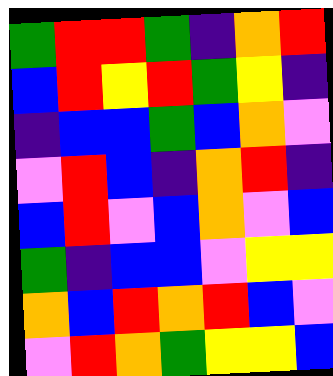[["green", "red", "red", "green", "indigo", "orange", "red"], ["blue", "red", "yellow", "red", "green", "yellow", "indigo"], ["indigo", "blue", "blue", "green", "blue", "orange", "violet"], ["violet", "red", "blue", "indigo", "orange", "red", "indigo"], ["blue", "red", "violet", "blue", "orange", "violet", "blue"], ["green", "indigo", "blue", "blue", "violet", "yellow", "yellow"], ["orange", "blue", "red", "orange", "red", "blue", "violet"], ["violet", "red", "orange", "green", "yellow", "yellow", "blue"]]